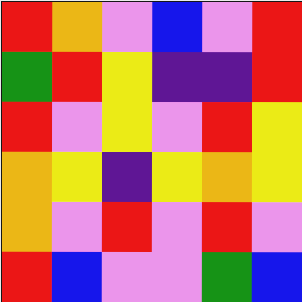[["red", "orange", "violet", "blue", "violet", "red"], ["green", "red", "yellow", "indigo", "indigo", "red"], ["red", "violet", "yellow", "violet", "red", "yellow"], ["orange", "yellow", "indigo", "yellow", "orange", "yellow"], ["orange", "violet", "red", "violet", "red", "violet"], ["red", "blue", "violet", "violet", "green", "blue"]]